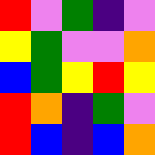[["red", "violet", "green", "indigo", "violet"], ["yellow", "green", "violet", "violet", "orange"], ["blue", "green", "yellow", "red", "yellow"], ["red", "orange", "indigo", "green", "violet"], ["red", "blue", "indigo", "blue", "orange"]]